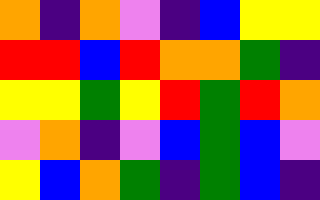[["orange", "indigo", "orange", "violet", "indigo", "blue", "yellow", "yellow"], ["red", "red", "blue", "red", "orange", "orange", "green", "indigo"], ["yellow", "yellow", "green", "yellow", "red", "green", "red", "orange"], ["violet", "orange", "indigo", "violet", "blue", "green", "blue", "violet"], ["yellow", "blue", "orange", "green", "indigo", "green", "blue", "indigo"]]